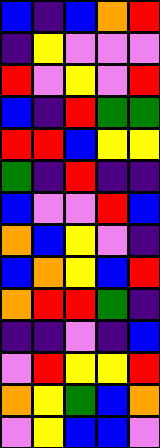[["blue", "indigo", "blue", "orange", "red"], ["indigo", "yellow", "violet", "violet", "violet"], ["red", "violet", "yellow", "violet", "red"], ["blue", "indigo", "red", "green", "green"], ["red", "red", "blue", "yellow", "yellow"], ["green", "indigo", "red", "indigo", "indigo"], ["blue", "violet", "violet", "red", "blue"], ["orange", "blue", "yellow", "violet", "indigo"], ["blue", "orange", "yellow", "blue", "red"], ["orange", "red", "red", "green", "indigo"], ["indigo", "indigo", "violet", "indigo", "blue"], ["violet", "red", "yellow", "yellow", "red"], ["orange", "yellow", "green", "blue", "orange"], ["violet", "yellow", "blue", "blue", "violet"]]